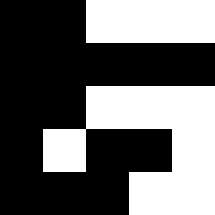[["black", "black", "white", "white", "white"], ["black", "black", "black", "black", "black"], ["black", "black", "white", "white", "white"], ["black", "white", "black", "black", "white"], ["black", "black", "black", "white", "white"]]